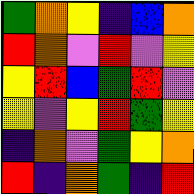[["green", "orange", "yellow", "indigo", "blue", "orange"], ["red", "orange", "violet", "red", "violet", "yellow"], ["yellow", "red", "blue", "green", "red", "violet"], ["yellow", "violet", "yellow", "red", "green", "yellow"], ["indigo", "orange", "violet", "green", "yellow", "orange"], ["red", "indigo", "orange", "green", "indigo", "red"]]